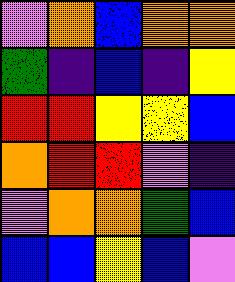[["violet", "orange", "blue", "orange", "orange"], ["green", "indigo", "blue", "indigo", "yellow"], ["red", "red", "yellow", "yellow", "blue"], ["orange", "red", "red", "violet", "indigo"], ["violet", "orange", "orange", "green", "blue"], ["blue", "blue", "yellow", "blue", "violet"]]